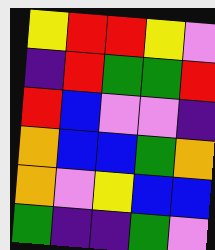[["yellow", "red", "red", "yellow", "violet"], ["indigo", "red", "green", "green", "red"], ["red", "blue", "violet", "violet", "indigo"], ["orange", "blue", "blue", "green", "orange"], ["orange", "violet", "yellow", "blue", "blue"], ["green", "indigo", "indigo", "green", "violet"]]